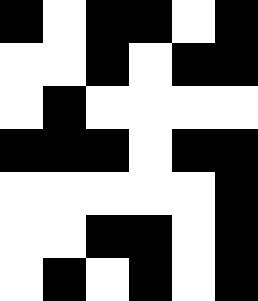[["black", "white", "black", "black", "white", "black"], ["white", "white", "black", "white", "black", "black"], ["white", "black", "white", "white", "white", "white"], ["black", "black", "black", "white", "black", "black"], ["white", "white", "white", "white", "white", "black"], ["white", "white", "black", "black", "white", "black"], ["white", "black", "white", "black", "white", "black"]]